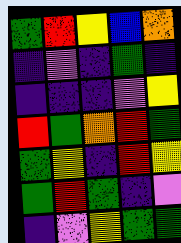[["green", "red", "yellow", "blue", "orange"], ["indigo", "violet", "indigo", "green", "indigo"], ["indigo", "indigo", "indigo", "violet", "yellow"], ["red", "green", "orange", "red", "green"], ["green", "yellow", "indigo", "red", "yellow"], ["green", "red", "green", "indigo", "violet"], ["indigo", "violet", "yellow", "green", "green"]]